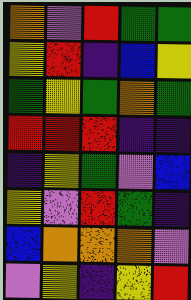[["orange", "violet", "red", "green", "green"], ["yellow", "red", "indigo", "blue", "yellow"], ["green", "yellow", "green", "orange", "green"], ["red", "red", "red", "indigo", "indigo"], ["indigo", "yellow", "green", "violet", "blue"], ["yellow", "violet", "red", "green", "indigo"], ["blue", "orange", "orange", "orange", "violet"], ["violet", "yellow", "indigo", "yellow", "red"]]